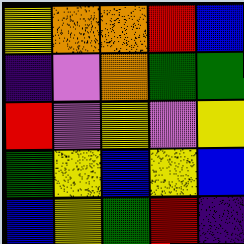[["yellow", "orange", "orange", "red", "blue"], ["indigo", "violet", "orange", "green", "green"], ["red", "violet", "yellow", "violet", "yellow"], ["green", "yellow", "blue", "yellow", "blue"], ["blue", "yellow", "green", "red", "indigo"]]